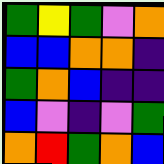[["green", "yellow", "green", "violet", "orange"], ["blue", "blue", "orange", "orange", "indigo"], ["green", "orange", "blue", "indigo", "indigo"], ["blue", "violet", "indigo", "violet", "green"], ["orange", "red", "green", "orange", "blue"]]